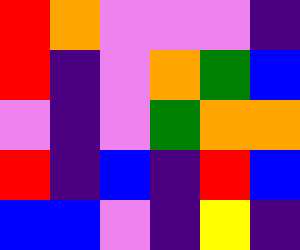[["red", "orange", "violet", "violet", "violet", "indigo"], ["red", "indigo", "violet", "orange", "green", "blue"], ["violet", "indigo", "violet", "green", "orange", "orange"], ["red", "indigo", "blue", "indigo", "red", "blue"], ["blue", "blue", "violet", "indigo", "yellow", "indigo"]]